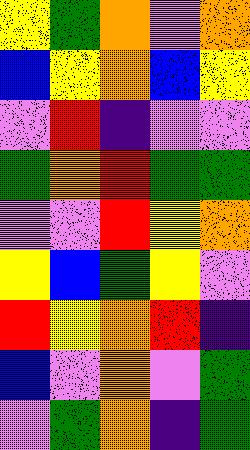[["yellow", "green", "orange", "violet", "orange"], ["blue", "yellow", "orange", "blue", "yellow"], ["violet", "red", "indigo", "violet", "violet"], ["green", "orange", "red", "green", "green"], ["violet", "violet", "red", "yellow", "orange"], ["yellow", "blue", "green", "yellow", "violet"], ["red", "yellow", "orange", "red", "indigo"], ["blue", "violet", "orange", "violet", "green"], ["violet", "green", "orange", "indigo", "green"]]